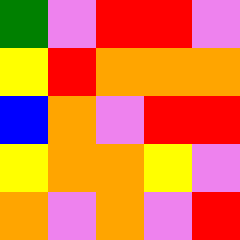[["green", "violet", "red", "red", "violet"], ["yellow", "red", "orange", "orange", "orange"], ["blue", "orange", "violet", "red", "red"], ["yellow", "orange", "orange", "yellow", "violet"], ["orange", "violet", "orange", "violet", "red"]]